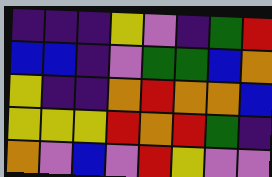[["indigo", "indigo", "indigo", "yellow", "violet", "indigo", "green", "red"], ["blue", "blue", "indigo", "violet", "green", "green", "blue", "orange"], ["yellow", "indigo", "indigo", "orange", "red", "orange", "orange", "blue"], ["yellow", "yellow", "yellow", "red", "orange", "red", "green", "indigo"], ["orange", "violet", "blue", "violet", "red", "yellow", "violet", "violet"]]